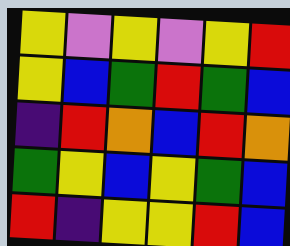[["yellow", "violet", "yellow", "violet", "yellow", "red"], ["yellow", "blue", "green", "red", "green", "blue"], ["indigo", "red", "orange", "blue", "red", "orange"], ["green", "yellow", "blue", "yellow", "green", "blue"], ["red", "indigo", "yellow", "yellow", "red", "blue"]]